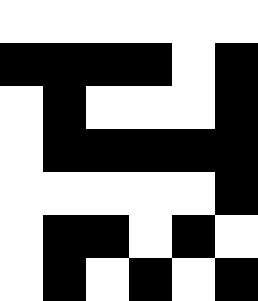[["white", "white", "white", "white", "white", "white"], ["black", "black", "black", "black", "white", "black"], ["white", "black", "white", "white", "white", "black"], ["white", "black", "black", "black", "black", "black"], ["white", "white", "white", "white", "white", "black"], ["white", "black", "black", "white", "black", "white"], ["white", "black", "white", "black", "white", "black"]]